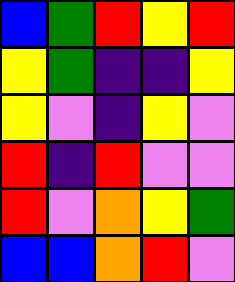[["blue", "green", "red", "yellow", "red"], ["yellow", "green", "indigo", "indigo", "yellow"], ["yellow", "violet", "indigo", "yellow", "violet"], ["red", "indigo", "red", "violet", "violet"], ["red", "violet", "orange", "yellow", "green"], ["blue", "blue", "orange", "red", "violet"]]